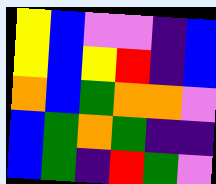[["yellow", "blue", "violet", "violet", "indigo", "blue"], ["yellow", "blue", "yellow", "red", "indigo", "blue"], ["orange", "blue", "green", "orange", "orange", "violet"], ["blue", "green", "orange", "green", "indigo", "indigo"], ["blue", "green", "indigo", "red", "green", "violet"]]